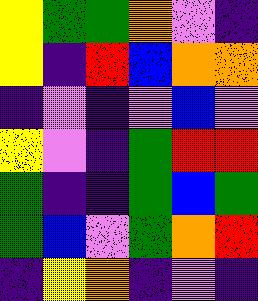[["yellow", "green", "green", "orange", "violet", "indigo"], ["yellow", "indigo", "red", "blue", "orange", "orange"], ["indigo", "violet", "indigo", "violet", "blue", "violet"], ["yellow", "violet", "indigo", "green", "red", "red"], ["green", "indigo", "indigo", "green", "blue", "green"], ["green", "blue", "violet", "green", "orange", "red"], ["indigo", "yellow", "orange", "indigo", "violet", "indigo"]]